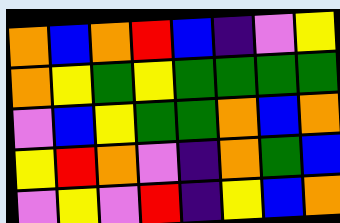[["orange", "blue", "orange", "red", "blue", "indigo", "violet", "yellow"], ["orange", "yellow", "green", "yellow", "green", "green", "green", "green"], ["violet", "blue", "yellow", "green", "green", "orange", "blue", "orange"], ["yellow", "red", "orange", "violet", "indigo", "orange", "green", "blue"], ["violet", "yellow", "violet", "red", "indigo", "yellow", "blue", "orange"]]